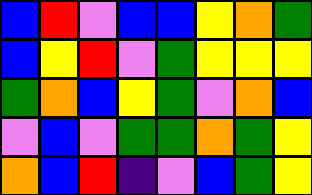[["blue", "red", "violet", "blue", "blue", "yellow", "orange", "green"], ["blue", "yellow", "red", "violet", "green", "yellow", "yellow", "yellow"], ["green", "orange", "blue", "yellow", "green", "violet", "orange", "blue"], ["violet", "blue", "violet", "green", "green", "orange", "green", "yellow"], ["orange", "blue", "red", "indigo", "violet", "blue", "green", "yellow"]]